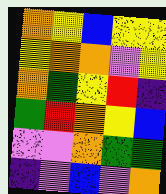[["orange", "yellow", "blue", "yellow", "yellow"], ["yellow", "orange", "orange", "violet", "yellow"], ["orange", "green", "yellow", "red", "indigo"], ["green", "red", "orange", "yellow", "blue"], ["violet", "violet", "orange", "green", "green"], ["indigo", "violet", "blue", "violet", "orange"]]